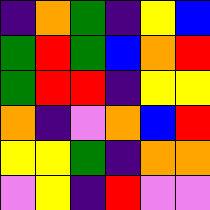[["indigo", "orange", "green", "indigo", "yellow", "blue"], ["green", "red", "green", "blue", "orange", "red"], ["green", "red", "red", "indigo", "yellow", "yellow"], ["orange", "indigo", "violet", "orange", "blue", "red"], ["yellow", "yellow", "green", "indigo", "orange", "orange"], ["violet", "yellow", "indigo", "red", "violet", "violet"]]